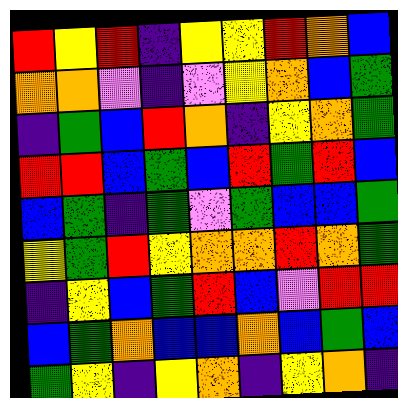[["red", "yellow", "red", "indigo", "yellow", "yellow", "red", "orange", "blue"], ["orange", "orange", "violet", "indigo", "violet", "yellow", "orange", "blue", "green"], ["indigo", "green", "blue", "red", "orange", "indigo", "yellow", "orange", "green"], ["red", "red", "blue", "green", "blue", "red", "green", "red", "blue"], ["blue", "green", "indigo", "green", "violet", "green", "blue", "blue", "green"], ["yellow", "green", "red", "yellow", "orange", "orange", "red", "orange", "green"], ["indigo", "yellow", "blue", "green", "red", "blue", "violet", "red", "red"], ["blue", "green", "orange", "blue", "blue", "orange", "blue", "green", "blue"], ["green", "yellow", "indigo", "yellow", "orange", "indigo", "yellow", "orange", "indigo"]]